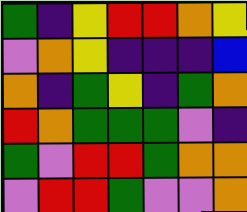[["green", "indigo", "yellow", "red", "red", "orange", "yellow"], ["violet", "orange", "yellow", "indigo", "indigo", "indigo", "blue"], ["orange", "indigo", "green", "yellow", "indigo", "green", "orange"], ["red", "orange", "green", "green", "green", "violet", "indigo"], ["green", "violet", "red", "red", "green", "orange", "orange"], ["violet", "red", "red", "green", "violet", "violet", "orange"]]